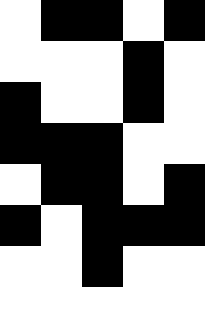[["white", "black", "black", "white", "black"], ["white", "white", "white", "black", "white"], ["black", "white", "white", "black", "white"], ["black", "black", "black", "white", "white"], ["white", "black", "black", "white", "black"], ["black", "white", "black", "black", "black"], ["white", "white", "black", "white", "white"], ["white", "white", "white", "white", "white"]]